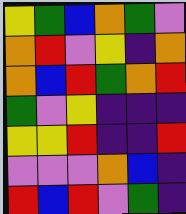[["yellow", "green", "blue", "orange", "green", "violet"], ["orange", "red", "violet", "yellow", "indigo", "orange"], ["orange", "blue", "red", "green", "orange", "red"], ["green", "violet", "yellow", "indigo", "indigo", "indigo"], ["yellow", "yellow", "red", "indigo", "indigo", "red"], ["violet", "violet", "violet", "orange", "blue", "indigo"], ["red", "blue", "red", "violet", "green", "indigo"]]